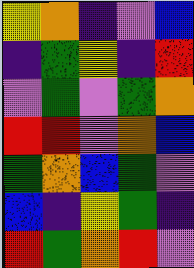[["yellow", "orange", "indigo", "violet", "blue"], ["indigo", "green", "yellow", "indigo", "red"], ["violet", "green", "violet", "green", "orange"], ["red", "red", "violet", "orange", "blue"], ["green", "orange", "blue", "green", "violet"], ["blue", "indigo", "yellow", "green", "indigo"], ["red", "green", "orange", "red", "violet"]]